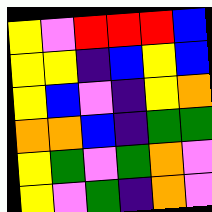[["yellow", "violet", "red", "red", "red", "blue"], ["yellow", "yellow", "indigo", "blue", "yellow", "blue"], ["yellow", "blue", "violet", "indigo", "yellow", "orange"], ["orange", "orange", "blue", "indigo", "green", "green"], ["yellow", "green", "violet", "green", "orange", "violet"], ["yellow", "violet", "green", "indigo", "orange", "violet"]]